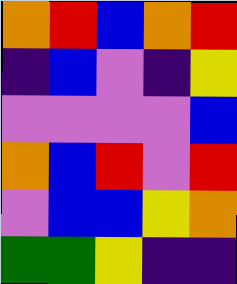[["orange", "red", "blue", "orange", "red"], ["indigo", "blue", "violet", "indigo", "yellow"], ["violet", "violet", "violet", "violet", "blue"], ["orange", "blue", "red", "violet", "red"], ["violet", "blue", "blue", "yellow", "orange"], ["green", "green", "yellow", "indigo", "indigo"]]